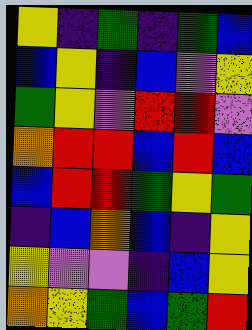[["yellow", "indigo", "green", "indigo", "green", "blue"], ["blue", "yellow", "indigo", "blue", "violet", "yellow"], ["green", "yellow", "violet", "red", "red", "violet"], ["orange", "red", "red", "blue", "red", "blue"], ["blue", "red", "red", "green", "yellow", "green"], ["indigo", "blue", "orange", "blue", "indigo", "yellow"], ["yellow", "violet", "violet", "indigo", "blue", "yellow"], ["orange", "yellow", "green", "blue", "green", "red"]]